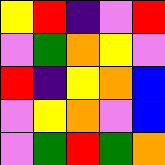[["yellow", "red", "indigo", "violet", "red"], ["violet", "green", "orange", "yellow", "violet"], ["red", "indigo", "yellow", "orange", "blue"], ["violet", "yellow", "orange", "violet", "blue"], ["violet", "green", "red", "green", "orange"]]